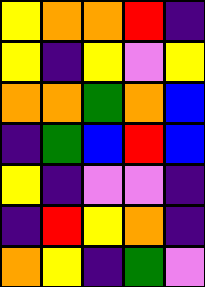[["yellow", "orange", "orange", "red", "indigo"], ["yellow", "indigo", "yellow", "violet", "yellow"], ["orange", "orange", "green", "orange", "blue"], ["indigo", "green", "blue", "red", "blue"], ["yellow", "indigo", "violet", "violet", "indigo"], ["indigo", "red", "yellow", "orange", "indigo"], ["orange", "yellow", "indigo", "green", "violet"]]